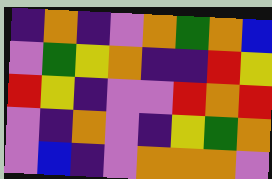[["indigo", "orange", "indigo", "violet", "orange", "green", "orange", "blue"], ["violet", "green", "yellow", "orange", "indigo", "indigo", "red", "yellow"], ["red", "yellow", "indigo", "violet", "violet", "red", "orange", "red"], ["violet", "indigo", "orange", "violet", "indigo", "yellow", "green", "orange"], ["violet", "blue", "indigo", "violet", "orange", "orange", "orange", "violet"]]